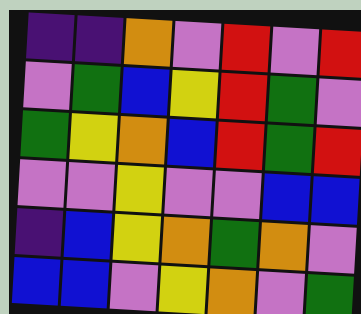[["indigo", "indigo", "orange", "violet", "red", "violet", "red"], ["violet", "green", "blue", "yellow", "red", "green", "violet"], ["green", "yellow", "orange", "blue", "red", "green", "red"], ["violet", "violet", "yellow", "violet", "violet", "blue", "blue"], ["indigo", "blue", "yellow", "orange", "green", "orange", "violet"], ["blue", "blue", "violet", "yellow", "orange", "violet", "green"]]